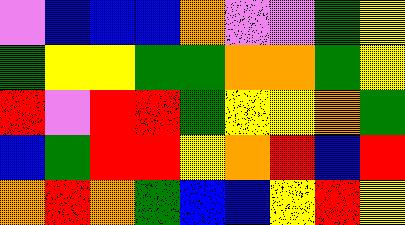[["violet", "blue", "blue", "blue", "orange", "violet", "violet", "green", "yellow"], ["green", "yellow", "yellow", "green", "green", "orange", "orange", "green", "yellow"], ["red", "violet", "red", "red", "green", "yellow", "yellow", "orange", "green"], ["blue", "green", "red", "red", "yellow", "orange", "red", "blue", "red"], ["orange", "red", "orange", "green", "blue", "blue", "yellow", "red", "yellow"]]